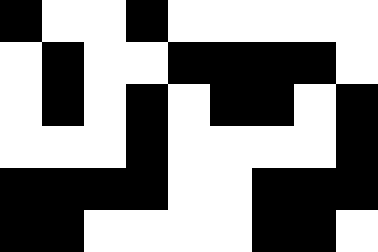[["black", "white", "white", "black", "white", "white", "white", "white", "white"], ["white", "black", "white", "white", "black", "black", "black", "black", "white"], ["white", "black", "white", "black", "white", "black", "black", "white", "black"], ["white", "white", "white", "black", "white", "white", "white", "white", "black"], ["black", "black", "black", "black", "white", "white", "black", "black", "black"], ["black", "black", "white", "white", "white", "white", "black", "black", "white"]]